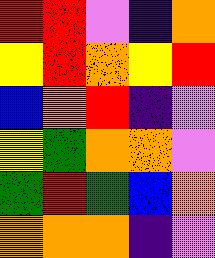[["red", "red", "violet", "indigo", "orange"], ["yellow", "red", "orange", "yellow", "red"], ["blue", "orange", "red", "indigo", "violet"], ["yellow", "green", "orange", "orange", "violet"], ["green", "red", "green", "blue", "orange"], ["orange", "orange", "orange", "indigo", "violet"]]